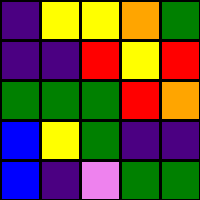[["indigo", "yellow", "yellow", "orange", "green"], ["indigo", "indigo", "red", "yellow", "red"], ["green", "green", "green", "red", "orange"], ["blue", "yellow", "green", "indigo", "indigo"], ["blue", "indigo", "violet", "green", "green"]]